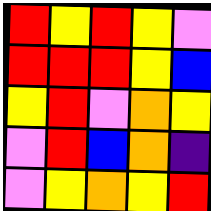[["red", "yellow", "red", "yellow", "violet"], ["red", "red", "red", "yellow", "blue"], ["yellow", "red", "violet", "orange", "yellow"], ["violet", "red", "blue", "orange", "indigo"], ["violet", "yellow", "orange", "yellow", "red"]]